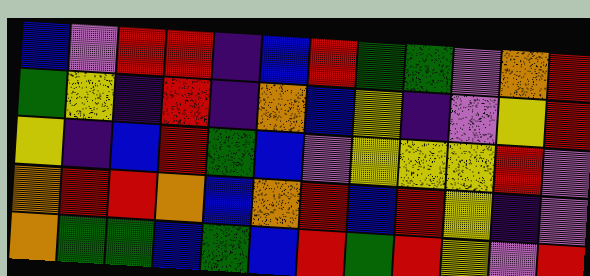[["blue", "violet", "red", "red", "indigo", "blue", "red", "green", "green", "violet", "orange", "red"], ["green", "yellow", "indigo", "red", "indigo", "orange", "blue", "yellow", "indigo", "violet", "yellow", "red"], ["yellow", "indigo", "blue", "red", "green", "blue", "violet", "yellow", "yellow", "yellow", "red", "violet"], ["orange", "red", "red", "orange", "blue", "orange", "red", "blue", "red", "yellow", "indigo", "violet"], ["orange", "green", "green", "blue", "green", "blue", "red", "green", "red", "yellow", "violet", "red"]]